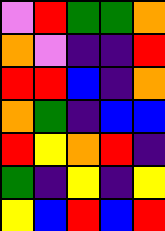[["violet", "red", "green", "green", "orange"], ["orange", "violet", "indigo", "indigo", "red"], ["red", "red", "blue", "indigo", "orange"], ["orange", "green", "indigo", "blue", "blue"], ["red", "yellow", "orange", "red", "indigo"], ["green", "indigo", "yellow", "indigo", "yellow"], ["yellow", "blue", "red", "blue", "red"]]